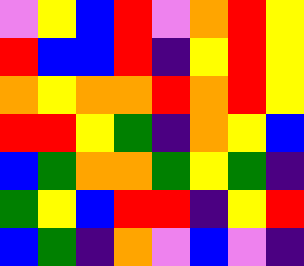[["violet", "yellow", "blue", "red", "violet", "orange", "red", "yellow"], ["red", "blue", "blue", "red", "indigo", "yellow", "red", "yellow"], ["orange", "yellow", "orange", "orange", "red", "orange", "red", "yellow"], ["red", "red", "yellow", "green", "indigo", "orange", "yellow", "blue"], ["blue", "green", "orange", "orange", "green", "yellow", "green", "indigo"], ["green", "yellow", "blue", "red", "red", "indigo", "yellow", "red"], ["blue", "green", "indigo", "orange", "violet", "blue", "violet", "indigo"]]